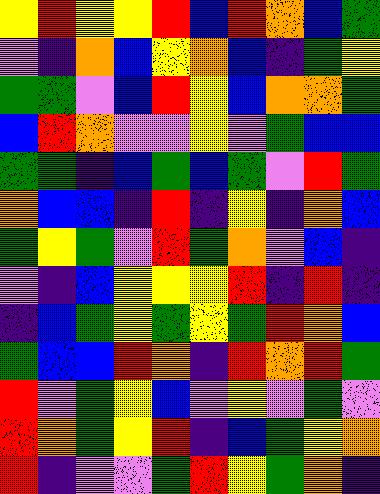[["yellow", "red", "yellow", "yellow", "red", "blue", "red", "orange", "blue", "green"], ["violet", "indigo", "orange", "blue", "yellow", "orange", "blue", "indigo", "green", "yellow"], ["green", "green", "violet", "blue", "red", "yellow", "blue", "orange", "orange", "green"], ["blue", "red", "orange", "violet", "violet", "yellow", "violet", "green", "blue", "blue"], ["green", "green", "indigo", "blue", "green", "blue", "green", "violet", "red", "green"], ["orange", "blue", "blue", "indigo", "red", "indigo", "yellow", "indigo", "orange", "blue"], ["green", "yellow", "green", "violet", "red", "green", "orange", "violet", "blue", "indigo"], ["violet", "indigo", "blue", "yellow", "yellow", "yellow", "red", "indigo", "red", "indigo"], ["indigo", "blue", "green", "yellow", "green", "yellow", "green", "red", "orange", "blue"], ["green", "blue", "blue", "red", "orange", "indigo", "red", "orange", "red", "green"], ["red", "violet", "green", "yellow", "blue", "violet", "yellow", "violet", "green", "violet"], ["red", "orange", "green", "yellow", "red", "indigo", "blue", "green", "yellow", "orange"], ["red", "indigo", "violet", "violet", "green", "red", "yellow", "green", "orange", "indigo"]]